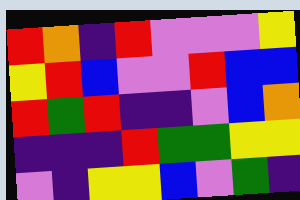[["red", "orange", "indigo", "red", "violet", "violet", "violet", "yellow"], ["yellow", "red", "blue", "violet", "violet", "red", "blue", "blue"], ["red", "green", "red", "indigo", "indigo", "violet", "blue", "orange"], ["indigo", "indigo", "indigo", "red", "green", "green", "yellow", "yellow"], ["violet", "indigo", "yellow", "yellow", "blue", "violet", "green", "indigo"]]